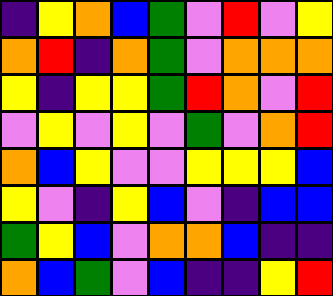[["indigo", "yellow", "orange", "blue", "green", "violet", "red", "violet", "yellow"], ["orange", "red", "indigo", "orange", "green", "violet", "orange", "orange", "orange"], ["yellow", "indigo", "yellow", "yellow", "green", "red", "orange", "violet", "red"], ["violet", "yellow", "violet", "yellow", "violet", "green", "violet", "orange", "red"], ["orange", "blue", "yellow", "violet", "violet", "yellow", "yellow", "yellow", "blue"], ["yellow", "violet", "indigo", "yellow", "blue", "violet", "indigo", "blue", "blue"], ["green", "yellow", "blue", "violet", "orange", "orange", "blue", "indigo", "indigo"], ["orange", "blue", "green", "violet", "blue", "indigo", "indigo", "yellow", "red"]]